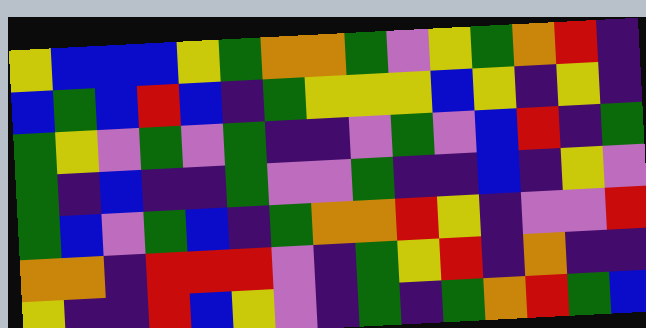[["yellow", "blue", "blue", "blue", "yellow", "green", "orange", "orange", "green", "violet", "yellow", "green", "orange", "red", "indigo"], ["blue", "green", "blue", "red", "blue", "indigo", "green", "yellow", "yellow", "yellow", "blue", "yellow", "indigo", "yellow", "indigo"], ["green", "yellow", "violet", "green", "violet", "green", "indigo", "indigo", "violet", "green", "violet", "blue", "red", "indigo", "green"], ["green", "indigo", "blue", "indigo", "indigo", "green", "violet", "violet", "green", "indigo", "indigo", "blue", "indigo", "yellow", "violet"], ["green", "blue", "violet", "green", "blue", "indigo", "green", "orange", "orange", "red", "yellow", "indigo", "violet", "violet", "red"], ["orange", "orange", "indigo", "red", "red", "red", "violet", "indigo", "green", "yellow", "red", "indigo", "orange", "indigo", "indigo"], ["yellow", "indigo", "indigo", "red", "blue", "yellow", "violet", "indigo", "green", "indigo", "green", "orange", "red", "green", "blue"]]